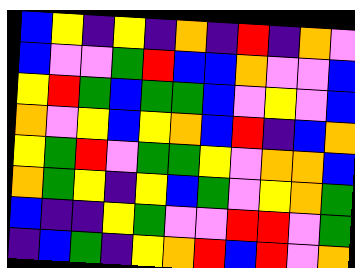[["blue", "yellow", "indigo", "yellow", "indigo", "orange", "indigo", "red", "indigo", "orange", "violet"], ["blue", "violet", "violet", "green", "red", "blue", "blue", "orange", "violet", "violet", "blue"], ["yellow", "red", "green", "blue", "green", "green", "blue", "violet", "yellow", "violet", "blue"], ["orange", "violet", "yellow", "blue", "yellow", "orange", "blue", "red", "indigo", "blue", "orange"], ["yellow", "green", "red", "violet", "green", "green", "yellow", "violet", "orange", "orange", "blue"], ["orange", "green", "yellow", "indigo", "yellow", "blue", "green", "violet", "yellow", "orange", "green"], ["blue", "indigo", "indigo", "yellow", "green", "violet", "violet", "red", "red", "violet", "green"], ["indigo", "blue", "green", "indigo", "yellow", "orange", "red", "blue", "red", "violet", "orange"]]